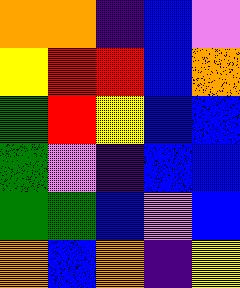[["orange", "orange", "indigo", "blue", "violet"], ["yellow", "red", "red", "blue", "orange"], ["green", "red", "yellow", "blue", "blue"], ["green", "violet", "indigo", "blue", "blue"], ["green", "green", "blue", "violet", "blue"], ["orange", "blue", "orange", "indigo", "yellow"]]